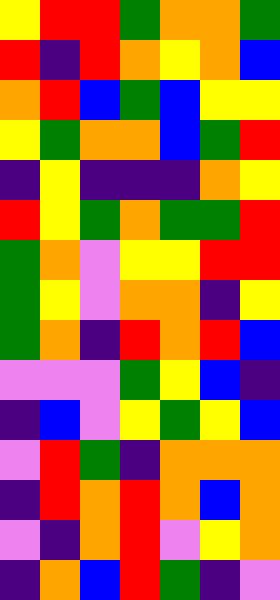[["yellow", "red", "red", "green", "orange", "orange", "green"], ["red", "indigo", "red", "orange", "yellow", "orange", "blue"], ["orange", "red", "blue", "green", "blue", "yellow", "yellow"], ["yellow", "green", "orange", "orange", "blue", "green", "red"], ["indigo", "yellow", "indigo", "indigo", "indigo", "orange", "yellow"], ["red", "yellow", "green", "orange", "green", "green", "red"], ["green", "orange", "violet", "yellow", "yellow", "red", "red"], ["green", "yellow", "violet", "orange", "orange", "indigo", "yellow"], ["green", "orange", "indigo", "red", "orange", "red", "blue"], ["violet", "violet", "violet", "green", "yellow", "blue", "indigo"], ["indigo", "blue", "violet", "yellow", "green", "yellow", "blue"], ["violet", "red", "green", "indigo", "orange", "orange", "orange"], ["indigo", "red", "orange", "red", "orange", "blue", "orange"], ["violet", "indigo", "orange", "red", "violet", "yellow", "orange"], ["indigo", "orange", "blue", "red", "green", "indigo", "violet"]]